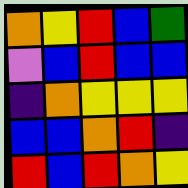[["orange", "yellow", "red", "blue", "green"], ["violet", "blue", "red", "blue", "blue"], ["indigo", "orange", "yellow", "yellow", "yellow"], ["blue", "blue", "orange", "red", "indigo"], ["red", "blue", "red", "orange", "yellow"]]